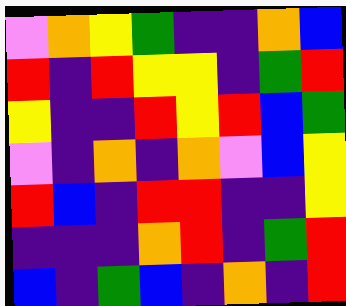[["violet", "orange", "yellow", "green", "indigo", "indigo", "orange", "blue"], ["red", "indigo", "red", "yellow", "yellow", "indigo", "green", "red"], ["yellow", "indigo", "indigo", "red", "yellow", "red", "blue", "green"], ["violet", "indigo", "orange", "indigo", "orange", "violet", "blue", "yellow"], ["red", "blue", "indigo", "red", "red", "indigo", "indigo", "yellow"], ["indigo", "indigo", "indigo", "orange", "red", "indigo", "green", "red"], ["blue", "indigo", "green", "blue", "indigo", "orange", "indigo", "red"]]